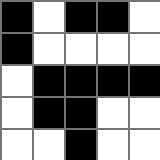[["black", "white", "black", "black", "white"], ["black", "white", "white", "white", "white"], ["white", "black", "black", "black", "black"], ["white", "black", "black", "white", "white"], ["white", "white", "black", "white", "white"]]